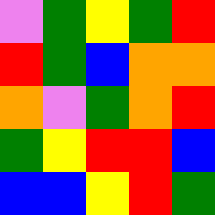[["violet", "green", "yellow", "green", "red"], ["red", "green", "blue", "orange", "orange"], ["orange", "violet", "green", "orange", "red"], ["green", "yellow", "red", "red", "blue"], ["blue", "blue", "yellow", "red", "green"]]